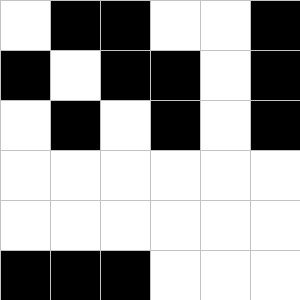[["white", "black", "black", "white", "white", "black"], ["black", "white", "black", "black", "white", "black"], ["white", "black", "white", "black", "white", "black"], ["white", "white", "white", "white", "white", "white"], ["white", "white", "white", "white", "white", "white"], ["black", "black", "black", "white", "white", "white"]]